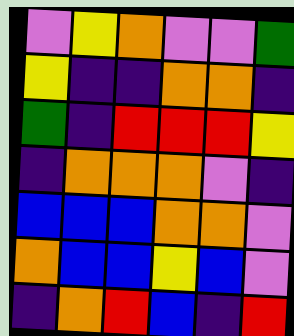[["violet", "yellow", "orange", "violet", "violet", "green"], ["yellow", "indigo", "indigo", "orange", "orange", "indigo"], ["green", "indigo", "red", "red", "red", "yellow"], ["indigo", "orange", "orange", "orange", "violet", "indigo"], ["blue", "blue", "blue", "orange", "orange", "violet"], ["orange", "blue", "blue", "yellow", "blue", "violet"], ["indigo", "orange", "red", "blue", "indigo", "red"]]